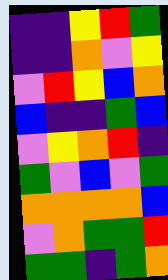[["indigo", "indigo", "yellow", "red", "green"], ["indigo", "indigo", "orange", "violet", "yellow"], ["violet", "red", "yellow", "blue", "orange"], ["blue", "indigo", "indigo", "green", "blue"], ["violet", "yellow", "orange", "red", "indigo"], ["green", "violet", "blue", "violet", "green"], ["orange", "orange", "orange", "orange", "blue"], ["violet", "orange", "green", "green", "red"], ["green", "green", "indigo", "green", "orange"]]